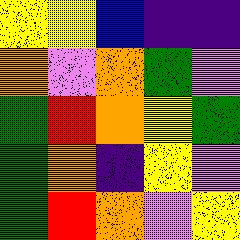[["yellow", "yellow", "blue", "indigo", "indigo"], ["orange", "violet", "orange", "green", "violet"], ["green", "red", "orange", "yellow", "green"], ["green", "orange", "indigo", "yellow", "violet"], ["green", "red", "orange", "violet", "yellow"]]